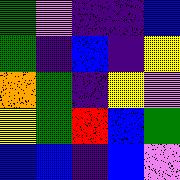[["green", "violet", "indigo", "indigo", "blue"], ["green", "indigo", "blue", "indigo", "yellow"], ["orange", "green", "indigo", "yellow", "violet"], ["yellow", "green", "red", "blue", "green"], ["blue", "blue", "indigo", "blue", "violet"]]